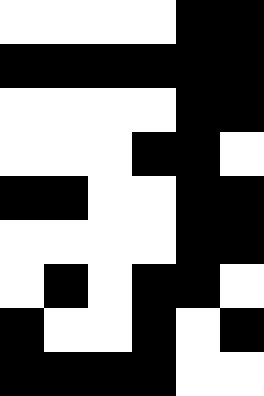[["white", "white", "white", "white", "black", "black"], ["black", "black", "black", "black", "black", "black"], ["white", "white", "white", "white", "black", "black"], ["white", "white", "white", "black", "black", "white"], ["black", "black", "white", "white", "black", "black"], ["white", "white", "white", "white", "black", "black"], ["white", "black", "white", "black", "black", "white"], ["black", "white", "white", "black", "white", "black"], ["black", "black", "black", "black", "white", "white"]]